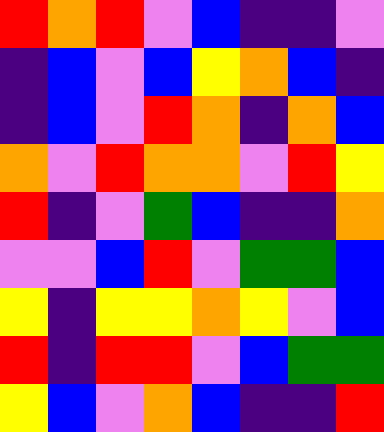[["red", "orange", "red", "violet", "blue", "indigo", "indigo", "violet"], ["indigo", "blue", "violet", "blue", "yellow", "orange", "blue", "indigo"], ["indigo", "blue", "violet", "red", "orange", "indigo", "orange", "blue"], ["orange", "violet", "red", "orange", "orange", "violet", "red", "yellow"], ["red", "indigo", "violet", "green", "blue", "indigo", "indigo", "orange"], ["violet", "violet", "blue", "red", "violet", "green", "green", "blue"], ["yellow", "indigo", "yellow", "yellow", "orange", "yellow", "violet", "blue"], ["red", "indigo", "red", "red", "violet", "blue", "green", "green"], ["yellow", "blue", "violet", "orange", "blue", "indigo", "indigo", "red"]]